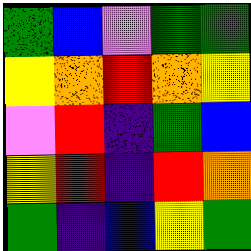[["green", "blue", "violet", "green", "green"], ["yellow", "orange", "red", "orange", "yellow"], ["violet", "red", "indigo", "green", "blue"], ["yellow", "red", "indigo", "red", "orange"], ["green", "indigo", "blue", "yellow", "green"]]